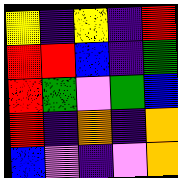[["yellow", "indigo", "yellow", "indigo", "red"], ["red", "red", "blue", "indigo", "green"], ["red", "green", "violet", "green", "blue"], ["red", "indigo", "orange", "indigo", "orange"], ["blue", "violet", "indigo", "violet", "orange"]]